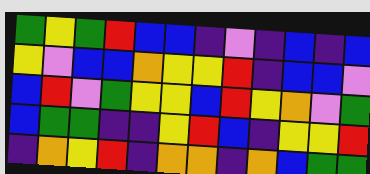[["green", "yellow", "green", "red", "blue", "blue", "indigo", "violet", "indigo", "blue", "indigo", "blue"], ["yellow", "violet", "blue", "blue", "orange", "yellow", "yellow", "red", "indigo", "blue", "blue", "violet"], ["blue", "red", "violet", "green", "yellow", "yellow", "blue", "red", "yellow", "orange", "violet", "green"], ["blue", "green", "green", "indigo", "indigo", "yellow", "red", "blue", "indigo", "yellow", "yellow", "red"], ["indigo", "orange", "yellow", "red", "indigo", "orange", "orange", "indigo", "orange", "blue", "green", "green"]]